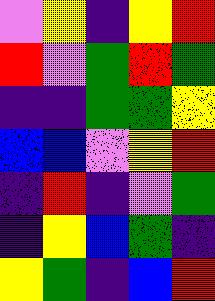[["violet", "yellow", "indigo", "yellow", "red"], ["red", "violet", "green", "red", "green"], ["indigo", "indigo", "green", "green", "yellow"], ["blue", "blue", "violet", "yellow", "red"], ["indigo", "red", "indigo", "violet", "green"], ["indigo", "yellow", "blue", "green", "indigo"], ["yellow", "green", "indigo", "blue", "red"]]